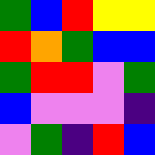[["green", "blue", "red", "yellow", "yellow"], ["red", "orange", "green", "blue", "blue"], ["green", "red", "red", "violet", "green"], ["blue", "violet", "violet", "violet", "indigo"], ["violet", "green", "indigo", "red", "blue"]]